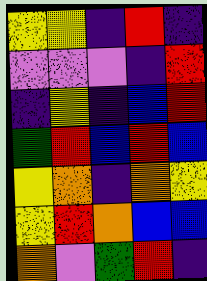[["yellow", "yellow", "indigo", "red", "indigo"], ["violet", "violet", "violet", "indigo", "red"], ["indigo", "yellow", "indigo", "blue", "red"], ["green", "red", "blue", "red", "blue"], ["yellow", "orange", "indigo", "orange", "yellow"], ["yellow", "red", "orange", "blue", "blue"], ["orange", "violet", "green", "red", "indigo"]]